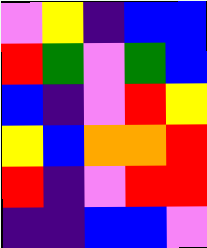[["violet", "yellow", "indigo", "blue", "blue"], ["red", "green", "violet", "green", "blue"], ["blue", "indigo", "violet", "red", "yellow"], ["yellow", "blue", "orange", "orange", "red"], ["red", "indigo", "violet", "red", "red"], ["indigo", "indigo", "blue", "blue", "violet"]]